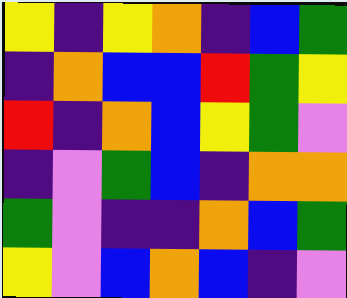[["yellow", "indigo", "yellow", "orange", "indigo", "blue", "green"], ["indigo", "orange", "blue", "blue", "red", "green", "yellow"], ["red", "indigo", "orange", "blue", "yellow", "green", "violet"], ["indigo", "violet", "green", "blue", "indigo", "orange", "orange"], ["green", "violet", "indigo", "indigo", "orange", "blue", "green"], ["yellow", "violet", "blue", "orange", "blue", "indigo", "violet"]]